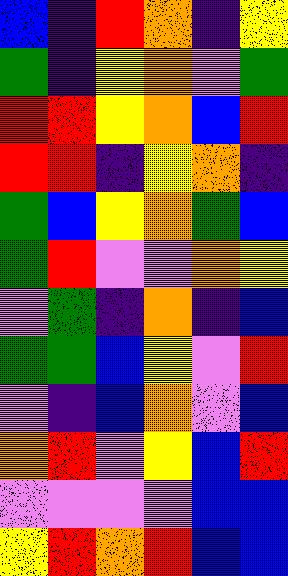[["blue", "indigo", "red", "orange", "indigo", "yellow"], ["green", "indigo", "yellow", "orange", "violet", "green"], ["red", "red", "yellow", "orange", "blue", "red"], ["red", "red", "indigo", "yellow", "orange", "indigo"], ["green", "blue", "yellow", "orange", "green", "blue"], ["green", "red", "violet", "violet", "orange", "yellow"], ["violet", "green", "indigo", "orange", "indigo", "blue"], ["green", "green", "blue", "yellow", "violet", "red"], ["violet", "indigo", "blue", "orange", "violet", "blue"], ["orange", "red", "violet", "yellow", "blue", "red"], ["violet", "violet", "violet", "violet", "blue", "blue"], ["yellow", "red", "orange", "red", "blue", "blue"]]